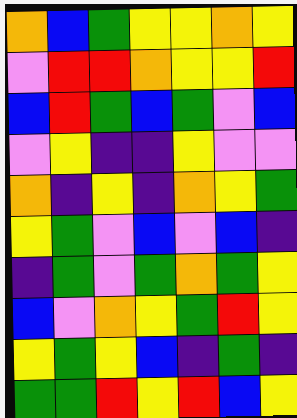[["orange", "blue", "green", "yellow", "yellow", "orange", "yellow"], ["violet", "red", "red", "orange", "yellow", "yellow", "red"], ["blue", "red", "green", "blue", "green", "violet", "blue"], ["violet", "yellow", "indigo", "indigo", "yellow", "violet", "violet"], ["orange", "indigo", "yellow", "indigo", "orange", "yellow", "green"], ["yellow", "green", "violet", "blue", "violet", "blue", "indigo"], ["indigo", "green", "violet", "green", "orange", "green", "yellow"], ["blue", "violet", "orange", "yellow", "green", "red", "yellow"], ["yellow", "green", "yellow", "blue", "indigo", "green", "indigo"], ["green", "green", "red", "yellow", "red", "blue", "yellow"]]